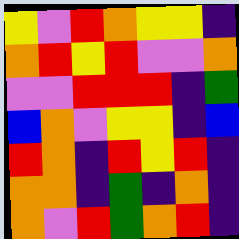[["yellow", "violet", "red", "orange", "yellow", "yellow", "indigo"], ["orange", "red", "yellow", "red", "violet", "violet", "orange"], ["violet", "violet", "red", "red", "red", "indigo", "green"], ["blue", "orange", "violet", "yellow", "yellow", "indigo", "blue"], ["red", "orange", "indigo", "red", "yellow", "red", "indigo"], ["orange", "orange", "indigo", "green", "indigo", "orange", "indigo"], ["orange", "violet", "red", "green", "orange", "red", "indigo"]]